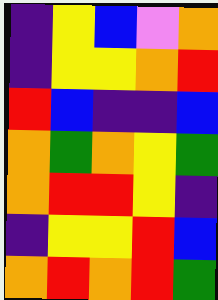[["indigo", "yellow", "blue", "violet", "orange"], ["indigo", "yellow", "yellow", "orange", "red"], ["red", "blue", "indigo", "indigo", "blue"], ["orange", "green", "orange", "yellow", "green"], ["orange", "red", "red", "yellow", "indigo"], ["indigo", "yellow", "yellow", "red", "blue"], ["orange", "red", "orange", "red", "green"]]